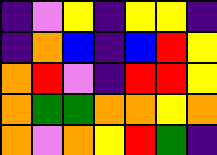[["indigo", "violet", "yellow", "indigo", "yellow", "yellow", "indigo"], ["indigo", "orange", "blue", "indigo", "blue", "red", "yellow"], ["orange", "red", "violet", "indigo", "red", "red", "yellow"], ["orange", "green", "green", "orange", "orange", "yellow", "orange"], ["orange", "violet", "orange", "yellow", "red", "green", "indigo"]]